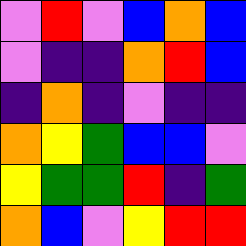[["violet", "red", "violet", "blue", "orange", "blue"], ["violet", "indigo", "indigo", "orange", "red", "blue"], ["indigo", "orange", "indigo", "violet", "indigo", "indigo"], ["orange", "yellow", "green", "blue", "blue", "violet"], ["yellow", "green", "green", "red", "indigo", "green"], ["orange", "blue", "violet", "yellow", "red", "red"]]